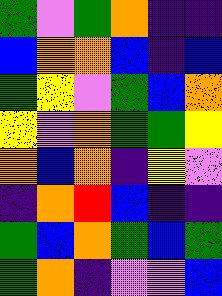[["green", "violet", "green", "orange", "indigo", "indigo"], ["blue", "orange", "orange", "blue", "indigo", "blue"], ["green", "yellow", "violet", "green", "blue", "orange"], ["yellow", "violet", "orange", "green", "green", "yellow"], ["orange", "blue", "orange", "indigo", "yellow", "violet"], ["indigo", "orange", "red", "blue", "indigo", "indigo"], ["green", "blue", "orange", "green", "blue", "green"], ["green", "orange", "indigo", "violet", "violet", "blue"]]